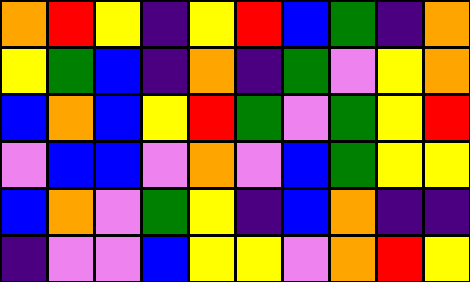[["orange", "red", "yellow", "indigo", "yellow", "red", "blue", "green", "indigo", "orange"], ["yellow", "green", "blue", "indigo", "orange", "indigo", "green", "violet", "yellow", "orange"], ["blue", "orange", "blue", "yellow", "red", "green", "violet", "green", "yellow", "red"], ["violet", "blue", "blue", "violet", "orange", "violet", "blue", "green", "yellow", "yellow"], ["blue", "orange", "violet", "green", "yellow", "indigo", "blue", "orange", "indigo", "indigo"], ["indigo", "violet", "violet", "blue", "yellow", "yellow", "violet", "orange", "red", "yellow"]]